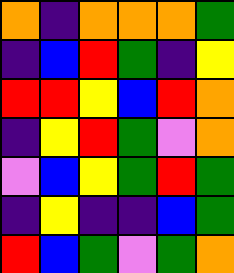[["orange", "indigo", "orange", "orange", "orange", "green"], ["indigo", "blue", "red", "green", "indigo", "yellow"], ["red", "red", "yellow", "blue", "red", "orange"], ["indigo", "yellow", "red", "green", "violet", "orange"], ["violet", "blue", "yellow", "green", "red", "green"], ["indigo", "yellow", "indigo", "indigo", "blue", "green"], ["red", "blue", "green", "violet", "green", "orange"]]